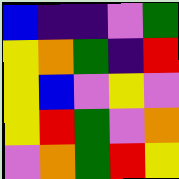[["blue", "indigo", "indigo", "violet", "green"], ["yellow", "orange", "green", "indigo", "red"], ["yellow", "blue", "violet", "yellow", "violet"], ["yellow", "red", "green", "violet", "orange"], ["violet", "orange", "green", "red", "yellow"]]